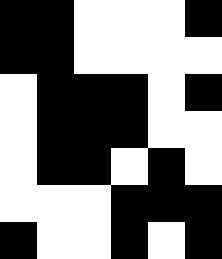[["black", "black", "white", "white", "white", "black"], ["black", "black", "white", "white", "white", "white"], ["white", "black", "black", "black", "white", "black"], ["white", "black", "black", "black", "white", "white"], ["white", "black", "black", "white", "black", "white"], ["white", "white", "white", "black", "black", "black"], ["black", "white", "white", "black", "white", "black"]]